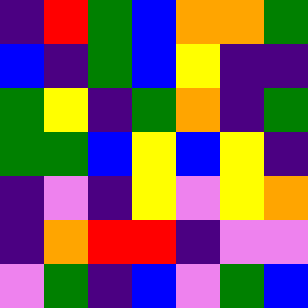[["indigo", "red", "green", "blue", "orange", "orange", "green"], ["blue", "indigo", "green", "blue", "yellow", "indigo", "indigo"], ["green", "yellow", "indigo", "green", "orange", "indigo", "green"], ["green", "green", "blue", "yellow", "blue", "yellow", "indigo"], ["indigo", "violet", "indigo", "yellow", "violet", "yellow", "orange"], ["indigo", "orange", "red", "red", "indigo", "violet", "violet"], ["violet", "green", "indigo", "blue", "violet", "green", "blue"]]